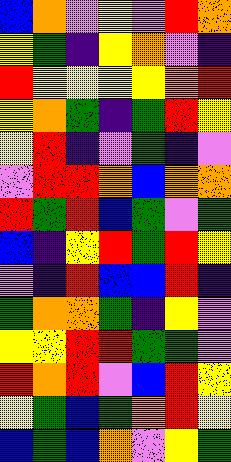[["blue", "orange", "violet", "yellow", "violet", "red", "orange"], ["yellow", "green", "indigo", "yellow", "orange", "violet", "indigo"], ["red", "yellow", "yellow", "yellow", "yellow", "orange", "red"], ["yellow", "orange", "green", "indigo", "green", "red", "yellow"], ["yellow", "red", "indigo", "violet", "green", "indigo", "violet"], ["violet", "red", "red", "orange", "blue", "orange", "orange"], ["red", "green", "red", "blue", "green", "violet", "green"], ["blue", "indigo", "yellow", "red", "green", "red", "yellow"], ["violet", "indigo", "red", "blue", "blue", "red", "indigo"], ["green", "orange", "orange", "green", "indigo", "yellow", "violet"], ["yellow", "yellow", "red", "red", "green", "green", "violet"], ["red", "orange", "red", "violet", "blue", "red", "yellow"], ["yellow", "green", "blue", "green", "orange", "red", "yellow"], ["blue", "green", "blue", "orange", "violet", "yellow", "green"]]